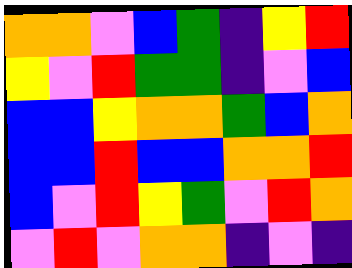[["orange", "orange", "violet", "blue", "green", "indigo", "yellow", "red"], ["yellow", "violet", "red", "green", "green", "indigo", "violet", "blue"], ["blue", "blue", "yellow", "orange", "orange", "green", "blue", "orange"], ["blue", "blue", "red", "blue", "blue", "orange", "orange", "red"], ["blue", "violet", "red", "yellow", "green", "violet", "red", "orange"], ["violet", "red", "violet", "orange", "orange", "indigo", "violet", "indigo"]]